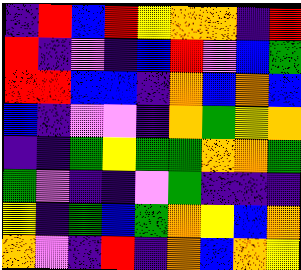[["indigo", "red", "blue", "red", "yellow", "orange", "orange", "indigo", "red"], ["red", "indigo", "violet", "indigo", "blue", "red", "violet", "blue", "green"], ["red", "red", "blue", "blue", "indigo", "orange", "blue", "orange", "blue"], ["blue", "indigo", "violet", "violet", "indigo", "orange", "green", "yellow", "orange"], ["indigo", "indigo", "green", "yellow", "green", "green", "orange", "orange", "green"], ["green", "violet", "indigo", "indigo", "violet", "green", "indigo", "indigo", "indigo"], ["yellow", "indigo", "green", "blue", "green", "orange", "yellow", "blue", "orange"], ["orange", "violet", "indigo", "red", "indigo", "orange", "blue", "orange", "yellow"]]